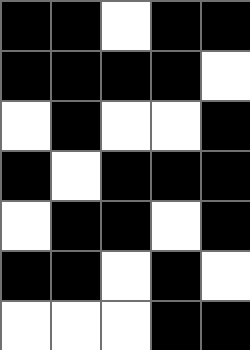[["black", "black", "white", "black", "black"], ["black", "black", "black", "black", "white"], ["white", "black", "white", "white", "black"], ["black", "white", "black", "black", "black"], ["white", "black", "black", "white", "black"], ["black", "black", "white", "black", "white"], ["white", "white", "white", "black", "black"]]